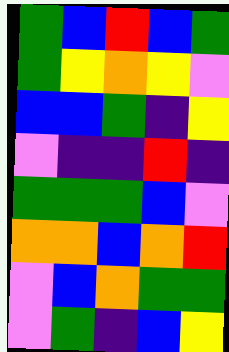[["green", "blue", "red", "blue", "green"], ["green", "yellow", "orange", "yellow", "violet"], ["blue", "blue", "green", "indigo", "yellow"], ["violet", "indigo", "indigo", "red", "indigo"], ["green", "green", "green", "blue", "violet"], ["orange", "orange", "blue", "orange", "red"], ["violet", "blue", "orange", "green", "green"], ["violet", "green", "indigo", "blue", "yellow"]]